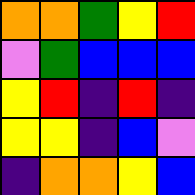[["orange", "orange", "green", "yellow", "red"], ["violet", "green", "blue", "blue", "blue"], ["yellow", "red", "indigo", "red", "indigo"], ["yellow", "yellow", "indigo", "blue", "violet"], ["indigo", "orange", "orange", "yellow", "blue"]]